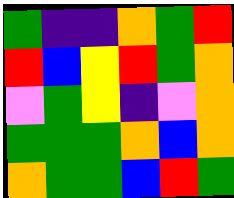[["green", "indigo", "indigo", "orange", "green", "red"], ["red", "blue", "yellow", "red", "green", "orange"], ["violet", "green", "yellow", "indigo", "violet", "orange"], ["green", "green", "green", "orange", "blue", "orange"], ["orange", "green", "green", "blue", "red", "green"]]